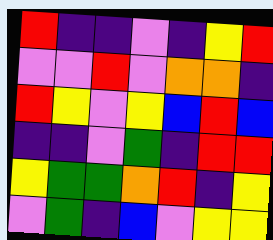[["red", "indigo", "indigo", "violet", "indigo", "yellow", "red"], ["violet", "violet", "red", "violet", "orange", "orange", "indigo"], ["red", "yellow", "violet", "yellow", "blue", "red", "blue"], ["indigo", "indigo", "violet", "green", "indigo", "red", "red"], ["yellow", "green", "green", "orange", "red", "indigo", "yellow"], ["violet", "green", "indigo", "blue", "violet", "yellow", "yellow"]]